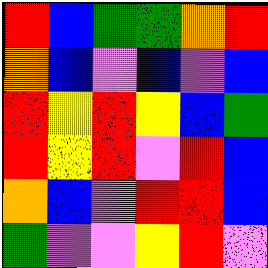[["red", "blue", "green", "green", "orange", "red"], ["orange", "blue", "violet", "blue", "violet", "blue"], ["red", "yellow", "red", "yellow", "blue", "green"], ["red", "yellow", "red", "violet", "red", "blue"], ["orange", "blue", "violet", "red", "red", "blue"], ["green", "violet", "violet", "yellow", "red", "violet"]]